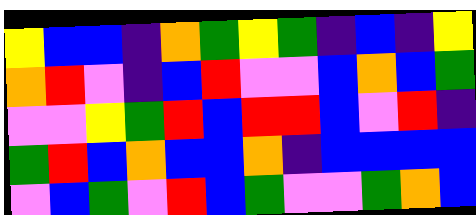[["yellow", "blue", "blue", "indigo", "orange", "green", "yellow", "green", "indigo", "blue", "indigo", "yellow"], ["orange", "red", "violet", "indigo", "blue", "red", "violet", "violet", "blue", "orange", "blue", "green"], ["violet", "violet", "yellow", "green", "red", "blue", "red", "red", "blue", "violet", "red", "indigo"], ["green", "red", "blue", "orange", "blue", "blue", "orange", "indigo", "blue", "blue", "blue", "blue"], ["violet", "blue", "green", "violet", "red", "blue", "green", "violet", "violet", "green", "orange", "blue"]]